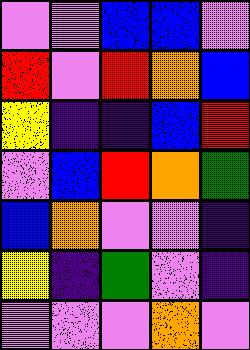[["violet", "violet", "blue", "blue", "violet"], ["red", "violet", "red", "orange", "blue"], ["yellow", "indigo", "indigo", "blue", "red"], ["violet", "blue", "red", "orange", "green"], ["blue", "orange", "violet", "violet", "indigo"], ["yellow", "indigo", "green", "violet", "indigo"], ["violet", "violet", "violet", "orange", "violet"]]